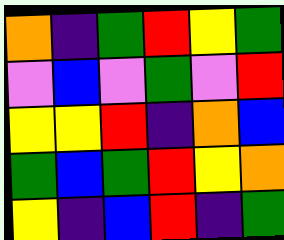[["orange", "indigo", "green", "red", "yellow", "green"], ["violet", "blue", "violet", "green", "violet", "red"], ["yellow", "yellow", "red", "indigo", "orange", "blue"], ["green", "blue", "green", "red", "yellow", "orange"], ["yellow", "indigo", "blue", "red", "indigo", "green"]]